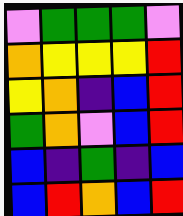[["violet", "green", "green", "green", "violet"], ["orange", "yellow", "yellow", "yellow", "red"], ["yellow", "orange", "indigo", "blue", "red"], ["green", "orange", "violet", "blue", "red"], ["blue", "indigo", "green", "indigo", "blue"], ["blue", "red", "orange", "blue", "red"]]